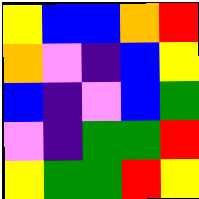[["yellow", "blue", "blue", "orange", "red"], ["orange", "violet", "indigo", "blue", "yellow"], ["blue", "indigo", "violet", "blue", "green"], ["violet", "indigo", "green", "green", "red"], ["yellow", "green", "green", "red", "yellow"]]